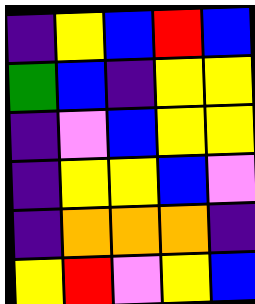[["indigo", "yellow", "blue", "red", "blue"], ["green", "blue", "indigo", "yellow", "yellow"], ["indigo", "violet", "blue", "yellow", "yellow"], ["indigo", "yellow", "yellow", "blue", "violet"], ["indigo", "orange", "orange", "orange", "indigo"], ["yellow", "red", "violet", "yellow", "blue"]]